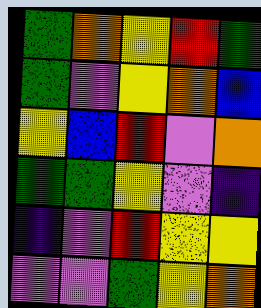[["green", "orange", "yellow", "red", "green"], ["green", "violet", "yellow", "orange", "blue"], ["yellow", "blue", "red", "violet", "orange"], ["green", "green", "yellow", "violet", "indigo"], ["indigo", "violet", "red", "yellow", "yellow"], ["violet", "violet", "green", "yellow", "orange"]]